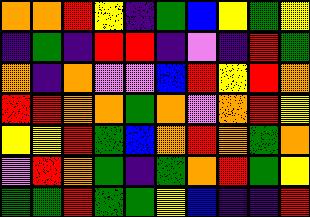[["orange", "orange", "red", "yellow", "indigo", "green", "blue", "yellow", "green", "yellow"], ["indigo", "green", "indigo", "red", "red", "indigo", "violet", "indigo", "red", "green"], ["orange", "indigo", "orange", "violet", "violet", "blue", "red", "yellow", "red", "orange"], ["red", "red", "orange", "orange", "green", "orange", "violet", "orange", "red", "yellow"], ["yellow", "yellow", "red", "green", "blue", "orange", "red", "orange", "green", "orange"], ["violet", "red", "orange", "green", "indigo", "green", "orange", "red", "green", "yellow"], ["green", "green", "red", "green", "green", "yellow", "blue", "indigo", "indigo", "red"]]